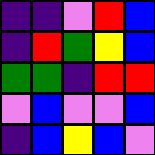[["indigo", "indigo", "violet", "red", "blue"], ["indigo", "red", "green", "yellow", "blue"], ["green", "green", "indigo", "red", "red"], ["violet", "blue", "violet", "violet", "blue"], ["indigo", "blue", "yellow", "blue", "violet"]]